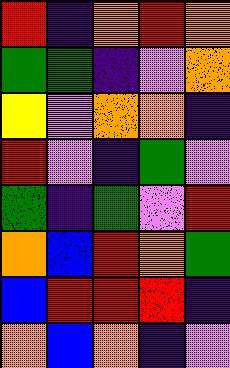[["red", "indigo", "orange", "red", "orange"], ["green", "green", "indigo", "violet", "orange"], ["yellow", "violet", "orange", "orange", "indigo"], ["red", "violet", "indigo", "green", "violet"], ["green", "indigo", "green", "violet", "red"], ["orange", "blue", "red", "orange", "green"], ["blue", "red", "red", "red", "indigo"], ["orange", "blue", "orange", "indigo", "violet"]]